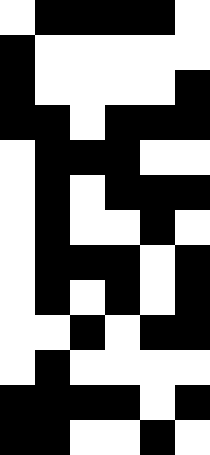[["white", "black", "black", "black", "black", "white"], ["black", "white", "white", "white", "white", "white"], ["black", "white", "white", "white", "white", "black"], ["black", "black", "white", "black", "black", "black"], ["white", "black", "black", "black", "white", "white"], ["white", "black", "white", "black", "black", "black"], ["white", "black", "white", "white", "black", "white"], ["white", "black", "black", "black", "white", "black"], ["white", "black", "white", "black", "white", "black"], ["white", "white", "black", "white", "black", "black"], ["white", "black", "white", "white", "white", "white"], ["black", "black", "black", "black", "white", "black"], ["black", "black", "white", "white", "black", "white"]]